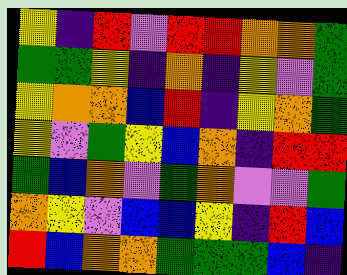[["yellow", "indigo", "red", "violet", "red", "red", "orange", "orange", "green"], ["green", "green", "yellow", "indigo", "orange", "indigo", "yellow", "violet", "green"], ["yellow", "orange", "orange", "blue", "red", "indigo", "yellow", "orange", "green"], ["yellow", "violet", "green", "yellow", "blue", "orange", "indigo", "red", "red"], ["green", "blue", "orange", "violet", "green", "orange", "violet", "violet", "green"], ["orange", "yellow", "violet", "blue", "blue", "yellow", "indigo", "red", "blue"], ["red", "blue", "orange", "orange", "green", "green", "green", "blue", "indigo"]]